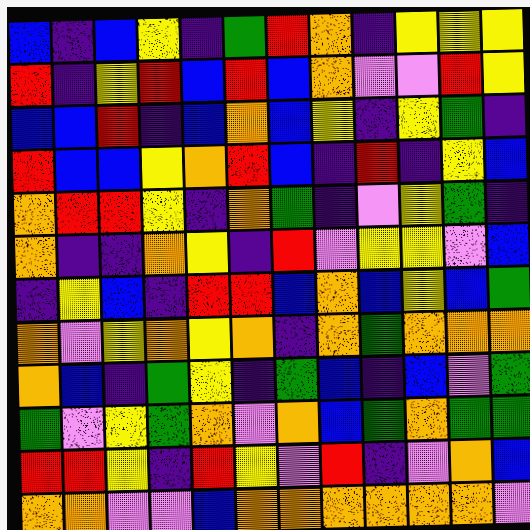[["blue", "indigo", "blue", "yellow", "indigo", "green", "red", "orange", "indigo", "yellow", "yellow", "yellow"], ["red", "indigo", "yellow", "red", "blue", "red", "blue", "orange", "violet", "violet", "red", "yellow"], ["blue", "blue", "red", "indigo", "blue", "orange", "blue", "yellow", "indigo", "yellow", "green", "indigo"], ["red", "blue", "blue", "yellow", "orange", "red", "blue", "indigo", "red", "indigo", "yellow", "blue"], ["orange", "red", "red", "yellow", "indigo", "orange", "green", "indigo", "violet", "yellow", "green", "indigo"], ["orange", "indigo", "indigo", "orange", "yellow", "indigo", "red", "violet", "yellow", "yellow", "violet", "blue"], ["indigo", "yellow", "blue", "indigo", "red", "red", "blue", "orange", "blue", "yellow", "blue", "green"], ["orange", "violet", "yellow", "orange", "yellow", "orange", "indigo", "orange", "green", "orange", "orange", "orange"], ["orange", "blue", "indigo", "green", "yellow", "indigo", "green", "blue", "indigo", "blue", "violet", "green"], ["green", "violet", "yellow", "green", "orange", "violet", "orange", "blue", "green", "orange", "green", "green"], ["red", "red", "yellow", "indigo", "red", "yellow", "violet", "red", "indigo", "violet", "orange", "blue"], ["orange", "orange", "violet", "violet", "blue", "orange", "orange", "orange", "orange", "orange", "orange", "violet"]]